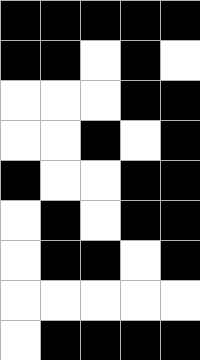[["black", "black", "black", "black", "black"], ["black", "black", "white", "black", "white"], ["white", "white", "white", "black", "black"], ["white", "white", "black", "white", "black"], ["black", "white", "white", "black", "black"], ["white", "black", "white", "black", "black"], ["white", "black", "black", "white", "black"], ["white", "white", "white", "white", "white"], ["white", "black", "black", "black", "black"]]